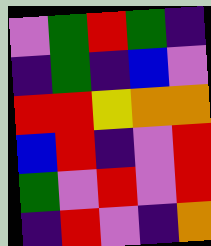[["violet", "green", "red", "green", "indigo"], ["indigo", "green", "indigo", "blue", "violet"], ["red", "red", "yellow", "orange", "orange"], ["blue", "red", "indigo", "violet", "red"], ["green", "violet", "red", "violet", "red"], ["indigo", "red", "violet", "indigo", "orange"]]